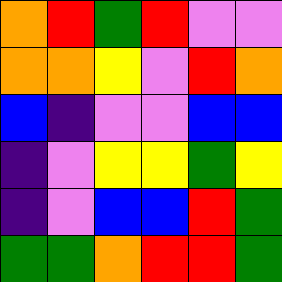[["orange", "red", "green", "red", "violet", "violet"], ["orange", "orange", "yellow", "violet", "red", "orange"], ["blue", "indigo", "violet", "violet", "blue", "blue"], ["indigo", "violet", "yellow", "yellow", "green", "yellow"], ["indigo", "violet", "blue", "blue", "red", "green"], ["green", "green", "orange", "red", "red", "green"]]